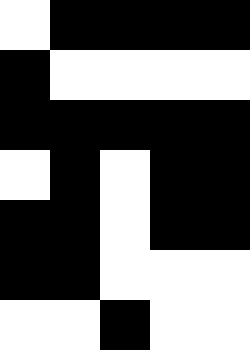[["white", "black", "black", "black", "black"], ["black", "white", "white", "white", "white"], ["black", "black", "black", "black", "black"], ["white", "black", "white", "black", "black"], ["black", "black", "white", "black", "black"], ["black", "black", "white", "white", "white"], ["white", "white", "black", "white", "white"]]